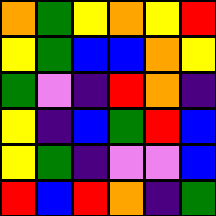[["orange", "green", "yellow", "orange", "yellow", "red"], ["yellow", "green", "blue", "blue", "orange", "yellow"], ["green", "violet", "indigo", "red", "orange", "indigo"], ["yellow", "indigo", "blue", "green", "red", "blue"], ["yellow", "green", "indigo", "violet", "violet", "blue"], ["red", "blue", "red", "orange", "indigo", "green"]]